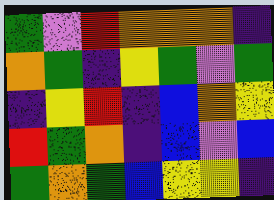[["green", "violet", "red", "orange", "orange", "orange", "indigo"], ["orange", "green", "indigo", "yellow", "green", "violet", "green"], ["indigo", "yellow", "red", "indigo", "blue", "orange", "yellow"], ["red", "green", "orange", "indigo", "blue", "violet", "blue"], ["green", "orange", "green", "blue", "yellow", "yellow", "indigo"]]